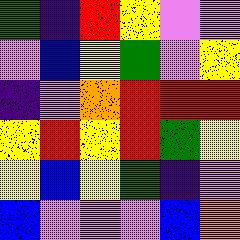[["green", "indigo", "red", "yellow", "violet", "violet"], ["violet", "blue", "yellow", "green", "violet", "yellow"], ["indigo", "violet", "orange", "red", "red", "red"], ["yellow", "red", "yellow", "red", "green", "yellow"], ["yellow", "blue", "yellow", "green", "indigo", "violet"], ["blue", "violet", "violet", "violet", "blue", "orange"]]